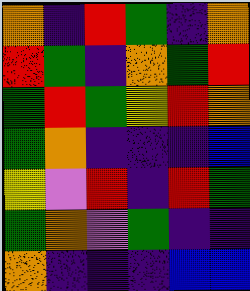[["orange", "indigo", "red", "green", "indigo", "orange"], ["red", "green", "indigo", "orange", "green", "red"], ["green", "red", "green", "yellow", "red", "orange"], ["green", "orange", "indigo", "indigo", "indigo", "blue"], ["yellow", "violet", "red", "indigo", "red", "green"], ["green", "orange", "violet", "green", "indigo", "indigo"], ["orange", "indigo", "indigo", "indigo", "blue", "blue"]]